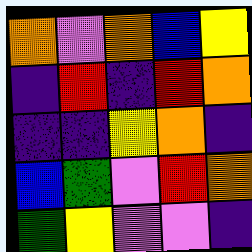[["orange", "violet", "orange", "blue", "yellow"], ["indigo", "red", "indigo", "red", "orange"], ["indigo", "indigo", "yellow", "orange", "indigo"], ["blue", "green", "violet", "red", "orange"], ["green", "yellow", "violet", "violet", "indigo"]]